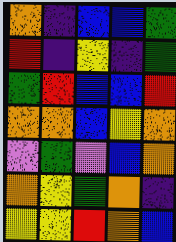[["orange", "indigo", "blue", "blue", "green"], ["red", "indigo", "yellow", "indigo", "green"], ["green", "red", "blue", "blue", "red"], ["orange", "orange", "blue", "yellow", "orange"], ["violet", "green", "violet", "blue", "orange"], ["orange", "yellow", "green", "orange", "indigo"], ["yellow", "yellow", "red", "orange", "blue"]]